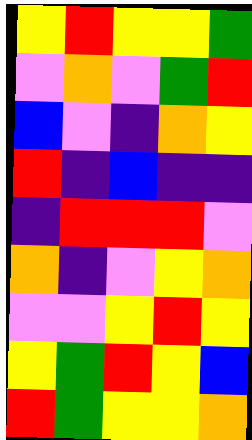[["yellow", "red", "yellow", "yellow", "green"], ["violet", "orange", "violet", "green", "red"], ["blue", "violet", "indigo", "orange", "yellow"], ["red", "indigo", "blue", "indigo", "indigo"], ["indigo", "red", "red", "red", "violet"], ["orange", "indigo", "violet", "yellow", "orange"], ["violet", "violet", "yellow", "red", "yellow"], ["yellow", "green", "red", "yellow", "blue"], ["red", "green", "yellow", "yellow", "orange"]]